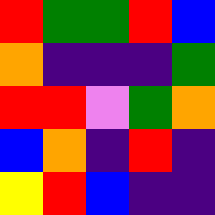[["red", "green", "green", "red", "blue"], ["orange", "indigo", "indigo", "indigo", "green"], ["red", "red", "violet", "green", "orange"], ["blue", "orange", "indigo", "red", "indigo"], ["yellow", "red", "blue", "indigo", "indigo"]]